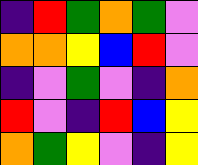[["indigo", "red", "green", "orange", "green", "violet"], ["orange", "orange", "yellow", "blue", "red", "violet"], ["indigo", "violet", "green", "violet", "indigo", "orange"], ["red", "violet", "indigo", "red", "blue", "yellow"], ["orange", "green", "yellow", "violet", "indigo", "yellow"]]